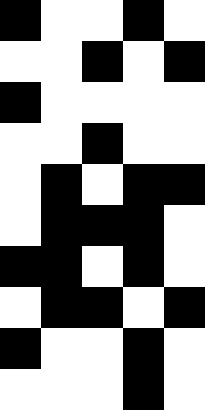[["black", "white", "white", "black", "white"], ["white", "white", "black", "white", "black"], ["black", "white", "white", "white", "white"], ["white", "white", "black", "white", "white"], ["white", "black", "white", "black", "black"], ["white", "black", "black", "black", "white"], ["black", "black", "white", "black", "white"], ["white", "black", "black", "white", "black"], ["black", "white", "white", "black", "white"], ["white", "white", "white", "black", "white"]]